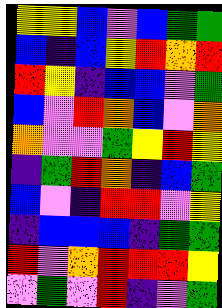[["yellow", "yellow", "blue", "violet", "blue", "green", "green"], ["blue", "indigo", "blue", "yellow", "red", "orange", "red"], ["red", "yellow", "indigo", "blue", "blue", "violet", "green"], ["blue", "violet", "red", "orange", "blue", "violet", "orange"], ["orange", "violet", "violet", "green", "yellow", "red", "yellow"], ["indigo", "green", "red", "orange", "indigo", "blue", "green"], ["blue", "violet", "indigo", "red", "red", "violet", "yellow"], ["indigo", "blue", "blue", "blue", "indigo", "green", "green"], ["red", "violet", "orange", "red", "red", "red", "yellow"], ["violet", "green", "violet", "red", "indigo", "violet", "green"]]